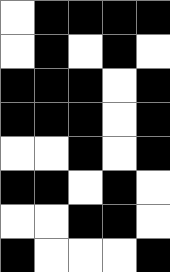[["white", "black", "black", "black", "black"], ["white", "black", "white", "black", "white"], ["black", "black", "black", "white", "black"], ["black", "black", "black", "white", "black"], ["white", "white", "black", "white", "black"], ["black", "black", "white", "black", "white"], ["white", "white", "black", "black", "white"], ["black", "white", "white", "white", "black"]]